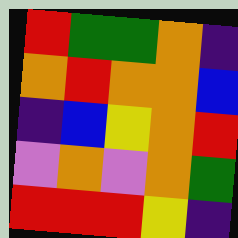[["red", "green", "green", "orange", "indigo"], ["orange", "red", "orange", "orange", "blue"], ["indigo", "blue", "yellow", "orange", "red"], ["violet", "orange", "violet", "orange", "green"], ["red", "red", "red", "yellow", "indigo"]]